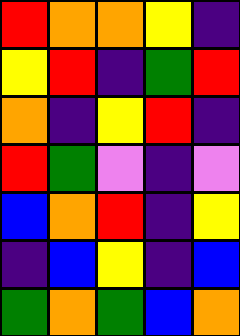[["red", "orange", "orange", "yellow", "indigo"], ["yellow", "red", "indigo", "green", "red"], ["orange", "indigo", "yellow", "red", "indigo"], ["red", "green", "violet", "indigo", "violet"], ["blue", "orange", "red", "indigo", "yellow"], ["indigo", "blue", "yellow", "indigo", "blue"], ["green", "orange", "green", "blue", "orange"]]